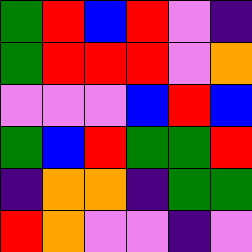[["green", "red", "blue", "red", "violet", "indigo"], ["green", "red", "red", "red", "violet", "orange"], ["violet", "violet", "violet", "blue", "red", "blue"], ["green", "blue", "red", "green", "green", "red"], ["indigo", "orange", "orange", "indigo", "green", "green"], ["red", "orange", "violet", "violet", "indigo", "violet"]]